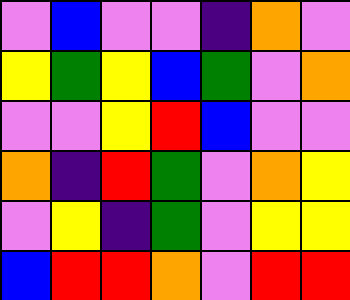[["violet", "blue", "violet", "violet", "indigo", "orange", "violet"], ["yellow", "green", "yellow", "blue", "green", "violet", "orange"], ["violet", "violet", "yellow", "red", "blue", "violet", "violet"], ["orange", "indigo", "red", "green", "violet", "orange", "yellow"], ["violet", "yellow", "indigo", "green", "violet", "yellow", "yellow"], ["blue", "red", "red", "orange", "violet", "red", "red"]]